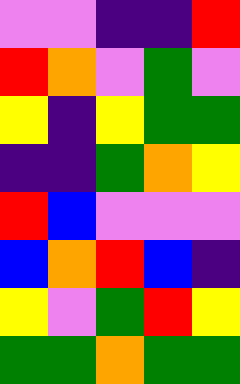[["violet", "violet", "indigo", "indigo", "red"], ["red", "orange", "violet", "green", "violet"], ["yellow", "indigo", "yellow", "green", "green"], ["indigo", "indigo", "green", "orange", "yellow"], ["red", "blue", "violet", "violet", "violet"], ["blue", "orange", "red", "blue", "indigo"], ["yellow", "violet", "green", "red", "yellow"], ["green", "green", "orange", "green", "green"]]